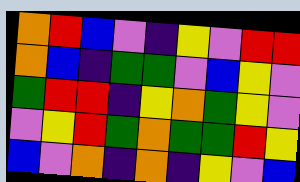[["orange", "red", "blue", "violet", "indigo", "yellow", "violet", "red", "red"], ["orange", "blue", "indigo", "green", "green", "violet", "blue", "yellow", "violet"], ["green", "red", "red", "indigo", "yellow", "orange", "green", "yellow", "violet"], ["violet", "yellow", "red", "green", "orange", "green", "green", "red", "yellow"], ["blue", "violet", "orange", "indigo", "orange", "indigo", "yellow", "violet", "blue"]]